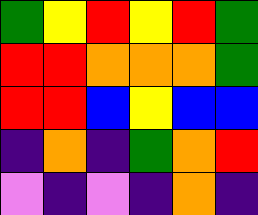[["green", "yellow", "red", "yellow", "red", "green"], ["red", "red", "orange", "orange", "orange", "green"], ["red", "red", "blue", "yellow", "blue", "blue"], ["indigo", "orange", "indigo", "green", "orange", "red"], ["violet", "indigo", "violet", "indigo", "orange", "indigo"]]